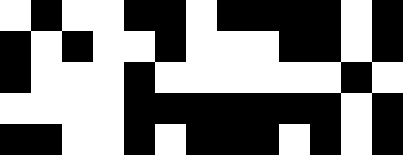[["white", "black", "white", "white", "black", "black", "white", "black", "black", "black", "black", "white", "black"], ["black", "white", "black", "white", "white", "black", "white", "white", "white", "black", "black", "white", "black"], ["black", "white", "white", "white", "black", "white", "white", "white", "white", "white", "white", "black", "white"], ["white", "white", "white", "white", "black", "black", "black", "black", "black", "black", "black", "white", "black"], ["black", "black", "white", "white", "black", "white", "black", "black", "black", "white", "black", "white", "black"]]